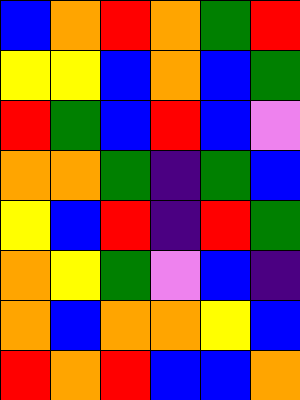[["blue", "orange", "red", "orange", "green", "red"], ["yellow", "yellow", "blue", "orange", "blue", "green"], ["red", "green", "blue", "red", "blue", "violet"], ["orange", "orange", "green", "indigo", "green", "blue"], ["yellow", "blue", "red", "indigo", "red", "green"], ["orange", "yellow", "green", "violet", "blue", "indigo"], ["orange", "blue", "orange", "orange", "yellow", "blue"], ["red", "orange", "red", "blue", "blue", "orange"]]